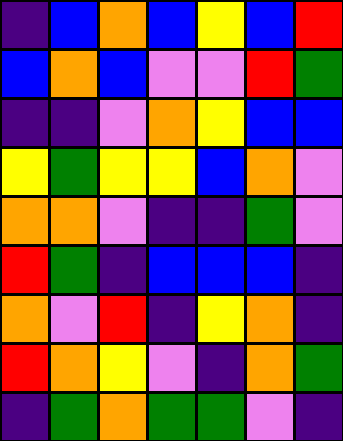[["indigo", "blue", "orange", "blue", "yellow", "blue", "red"], ["blue", "orange", "blue", "violet", "violet", "red", "green"], ["indigo", "indigo", "violet", "orange", "yellow", "blue", "blue"], ["yellow", "green", "yellow", "yellow", "blue", "orange", "violet"], ["orange", "orange", "violet", "indigo", "indigo", "green", "violet"], ["red", "green", "indigo", "blue", "blue", "blue", "indigo"], ["orange", "violet", "red", "indigo", "yellow", "orange", "indigo"], ["red", "orange", "yellow", "violet", "indigo", "orange", "green"], ["indigo", "green", "orange", "green", "green", "violet", "indigo"]]